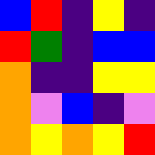[["blue", "red", "indigo", "yellow", "indigo"], ["red", "green", "indigo", "blue", "blue"], ["orange", "indigo", "indigo", "yellow", "yellow"], ["orange", "violet", "blue", "indigo", "violet"], ["orange", "yellow", "orange", "yellow", "red"]]